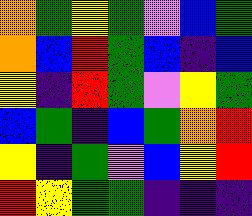[["orange", "green", "yellow", "green", "violet", "blue", "green"], ["orange", "blue", "red", "green", "blue", "indigo", "blue"], ["yellow", "indigo", "red", "green", "violet", "yellow", "green"], ["blue", "green", "indigo", "blue", "green", "orange", "red"], ["yellow", "indigo", "green", "violet", "blue", "yellow", "red"], ["red", "yellow", "green", "green", "indigo", "indigo", "indigo"]]